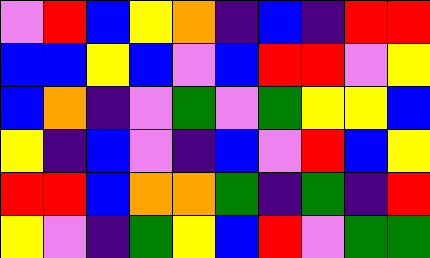[["violet", "red", "blue", "yellow", "orange", "indigo", "blue", "indigo", "red", "red"], ["blue", "blue", "yellow", "blue", "violet", "blue", "red", "red", "violet", "yellow"], ["blue", "orange", "indigo", "violet", "green", "violet", "green", "yellow", "yellow", "blue"], ["yellow", "indigo", "blue", "violet", "indigo", "blue", "violet", "red", "blue", "yellow"], ["red", "red", "blue", "orange", "orange", "green", "indigo", "green", "indigo", "red"], ["yellow", "violet", "indigo", "green", "yellow", "blue", "red", "violet", "green", "green"]]